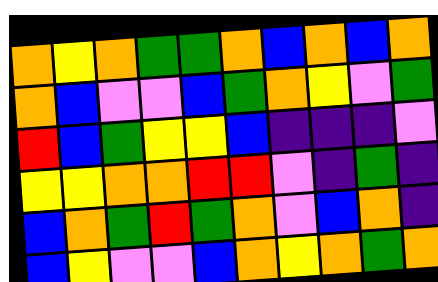[["orange", "yellow", "orange", "green", "green", "orange", "blue", "orange", "blue", "orange"], ["orange", "blue", "violet", "violet", "blue", "green", "orange", "yellow", "violet", "green"], ["red", "blue", "green", "yellow", "yellow", "blue", "indigo", "indigo", "indigo", "violet"], ["yellow", "yellow", "orange", "orange", "red", "red", "violet", "indigo", "green", "indigo"], ["blue", "orange", "green", "red", "green", "orange", "violet", "blue", "orange", "indigo"], ["blue", "yellow", "violet", "violet", "blue", "orange", "yellow", "orange", "green", "orange"]]